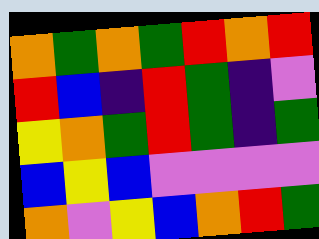[["orange", "green", "orange", "green", "red", "orange", "red"], ["red", "blue", "indigo", "red", "green", "indigo", "violet"], ["yellow", "orange", "green", "red", "green", "indigo", "green"], ["blue", "yellow", "blue", "violet", "violet", "violet", "violet"], ["orange", "violet", "yellow", "blue", "orange", "red", "green"]]